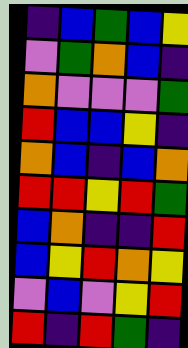[["indigo", "blue", "green", "blue", "yellow"], ["violet", "green", "orange", "blue", "indigo"], ["orange", "violet", "violet", "violet", "green"], ["red", "blue", "blue", "yellow", "indigo"], ["orange", "blue", "indigo", "blue", "orange"], ["red", "red", "yellow", "red", "green"], ["blue", "orange", "indigo", "indigo", "red"], ["blue", "yellow", "red", "orange", "yellow"], ["violet", "blue", "violet", "yellow", "red"], ["red", "indigo", "red", "green", "indigo"]]